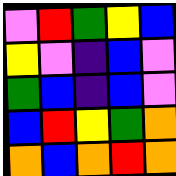[["violet", "red", "green", "yellow", "blue"], ["yellow", "violet", "indigo", "blue", "violet"], ["green", "blue", "indigo", "blue", "violet"], ["blue", "red", "yellow", "green", "orange"], ["orange", "blue", "orange", "red", "orange"]]